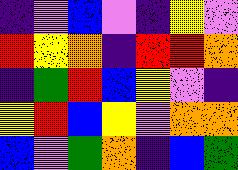[["indigo", "violet", "blue", "violet", "indigo", "yellow", "violet"], ["red", "yellow", "orange", "indigo", "red", "red", "orange"], ["indigo", "green", "red", "blue", "yellow", "violet", "indigo"], ["yellow", "red", "blue", "yellow", "violet", "orange", "orange"], ["blue", "violet", "green", "orange", "indigo", "blue", "green"]]